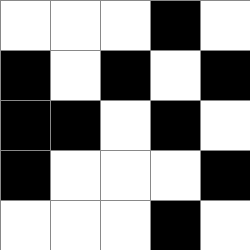[["white", "white", "white", "black", "white"], ["black", "white", "black", "white", "black"], ["black", "black", "white", "black", "white"], ["black", "white", "white", "white", "black"], ["white", "white", "white", "black", "white"]]